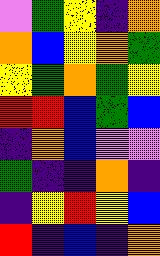[["violet", "green", "yellow", "indigo", "orange"], ["orange", "blue", "yellow", "orange", "green"], ["yellow", "green", "orange", "green", "yellow"], ["red", "red", "blue", "green", "blue"], ["indigo", "orange", "blue", "violet", "violet"], ["green", "indigo", "indigo", "orange", "indigo"], ["indigo", "yellow", "red", "yellow", "blue"], ["red", "indigo", "blue", "indigo", "orange"]]